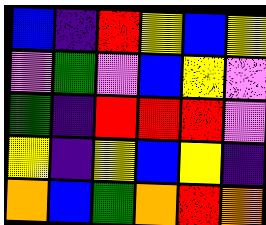[["blue", "indigo", "red", "yellow", "blue", "yellow"], ["violet", "green", "violet", "blue", "yellow", "violet"], ["green", "indigo", "red", "red", "red", "violet"], ["yellow", "indigo", "yellow", "blue", "yellow", "indigo"], ["orange", "blue", "green", "orange", "red", "orange"]]